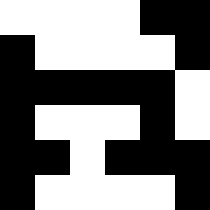[["white", "white", "white", "white", "black", "black"], ["black", "white", "white", "white", "white", "black"], ["black", "black", "black", "black", "black", "white"], ["black", "white", "white", "white", "black", "white"], ["black", "black", "white", "black", "black", "black"], ["black", "white", "white", "white", "white", "black"]]